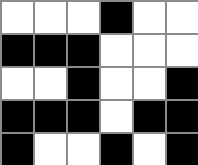[["white", "white", "white", "black", "white", "white"], ["black", "black", "black", "white", "white", "white"], ["white", "white", "black", "white", "white", "black"], ["black", "black", "black", "white", "black", "black"], ["black", "white", "white", "black", "white", "black"]]